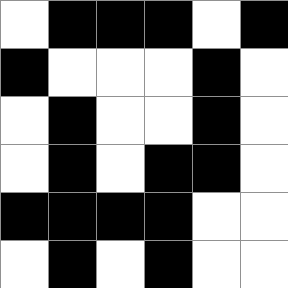[["white", "black", "black", "black", "white", "black"], ["black", "white", "white", "white", "black", "white"], ["white", "black", "white", "white", "black", "white"], ["white", "black", "white", "black", "black", "white"], ["black", "black", "black", "black", "white", "white"], ["white", "black", "white", "black", "white", "white"]]